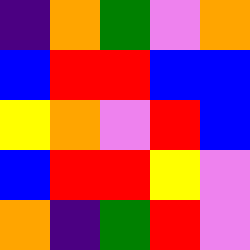[["indigo", "orange", "green", "violet", "orange"], ["blue", "red", "red", "blue", "blue"], ["yellow", "orange", "violet", "red", "blue"], ["blue", "red", "red", "yellow", "violet"], ["orange", "indigo", "green", "red", "violet"]]